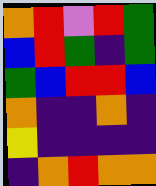[["orange", "red", "violet", "red", "green"], ["blue", "red", "green", "indigo", "green"], ["green", "blue", "red", "red", "blue"], ["orange", "indigo", "indigo", "orange", "indigo"], ["yellow", "indigo", "indigo", "indigo", "indigo"], ["indigo", "orange", "red", "orange", "orange"]]